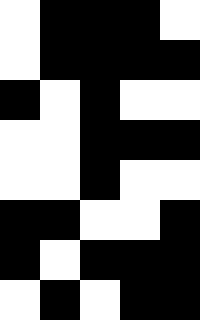[["white", "black", "black", "black", "white"], ["white", "black", "black", "black", "black"], ["black", "white", "black", "white", "white"], ["white", "white", "black", "black", "black"], ["white", "white", "black", "white", "white"], ["black", "black", "white", "white", "black"], ["black", "white", "black", "black", "black"], ["white", "black", "white", "black", "black"]]